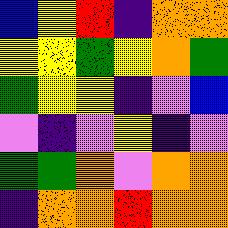[["blue", "yellow", "red", "indigo", "orange", "orange"], ["yellow", "yellow", "green", "yellow", "orange", "green"], ["green", "yellow", "yellow", "indigo", "violet", "blue"], ["violet", "indigo", "violet", "yellow", "indigo", "violet"], ["green", "green", "orange", "violet", "orange", "orange"], ["indigo", "orange", "orange", "red", "orange", "orange"]]